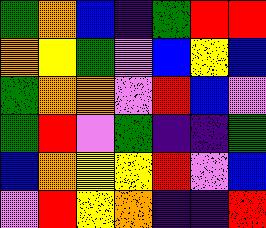[["green", "orange", "blue", "indigo", "green", "red", "red"], ["orange", "yellow", "green", "violet", "blue", "yellow", "blue"], ["green", "orange", "orange", "violet", "red", "blue", "violet"], ["green", "red", "violet", "green", "indigo", "indigo", "green"], ["blue", "orange", "yellow", "yellow", "red", "violet", "blue"], ["violet", "red", "yellow", "orange", "indigo", "indigo", "red"]]